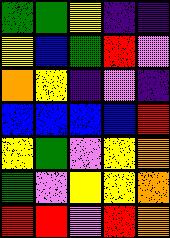[["green", "green", "yellow", "indigo", "indigo"], ["yellow", "blue", "green", "red", "violet"], ["orange", "yellow", "indigo", "violet", "indigo"], ["blue", "blue", "blue", "blue", "red"], ["yellow", "green", "violet", "yellow", "orange"], ["green", "violet", "yellow", "yellow", "orange"], ["red", "red", "violet", "red", "orange"]]